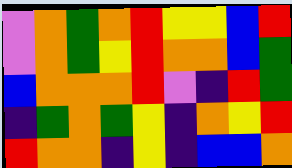[["violet", "orange", "green", "orange", "red", "yellow", "yellow", "blue", "red"], ["violet", "orange", "green", "yellow", "red", "orange", "orange", "blue", "green"], ["blue", "orange", "orange", "orange", "red", "violet", "indigo", "red", "green"], ["indigo", "green", "orange", "green", "yellow", "indigo", "orange", "yellow", "red"], ["red", "orange", "orange", "indigo", "yellow", "indigo", "blue", "blue", "orange"]]